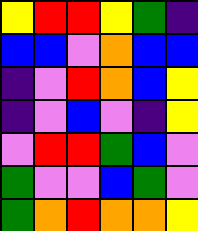[["yellow", "red", "red", "yellow", "green", "indigo"], ["blue", "blue", "violet", "orange", "blue", "blue"], ["indigo", "violet", "red", "orange", "blue", "yellow"], ["indigo", "violet", "blue", "violet", "indigo", "yellow"], ["violet", "red", "red", "green", "blue", "violet"], ["green", "violet", "violet", "blue", "green", "violet"], ["green", "orange", "red", "orange", "orange", "yellow"]]